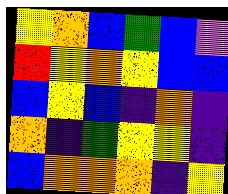[["yellow", "orange", "blue", "green", "blue", "violet"], ["red", "yellow", "orange", "yellow", "blue", "blue"], ["blue", "yellow", "blue", "indigo", "orange", "indigo"], ["orange", "indigo", "green", "yellow", "yellow", "indigo"], ["blue", "orange", "orange", "orange", "indigo", "yellow"]]